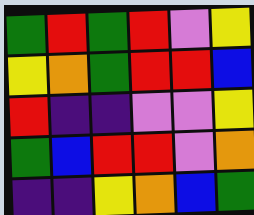[["green", "red", "green", "red", "violet", "yellow"], ["yellow", "orange", "green", "red", "red", "blue"], ["red", "indigo", "indigo", "violet", "violet", "yellow"], ["green", "blue", "red", "red", "violet", "orange"], ["indigo", "indigo", "yellow", "orange", "blue", "green"]]